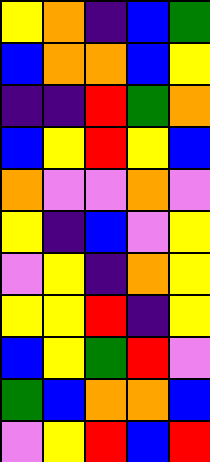[["yellow", "orange", "indigo", "blue", "green"], ["blue", "orange", "orange", "blue", "yellow"], ["indigo", "indigo", "red", "green", "orange"], ["blue", "yellow", "red", "yellow", "blue"], ["orange", "violet", "violet", "orange", "violet"], ["yellow", "indigo", "blue", "violet", "yellow"], ["violet", "yellow", "indigo", "orange", "yellow"], ["yellow", "yellow", "red", "indigo", "yellow"], ["blue", "yellow", "green", "red", "violet"], ["green", "blue", "orange", "orange", "blue"], ["violet", "yellow", "red", "blue", "red"]]